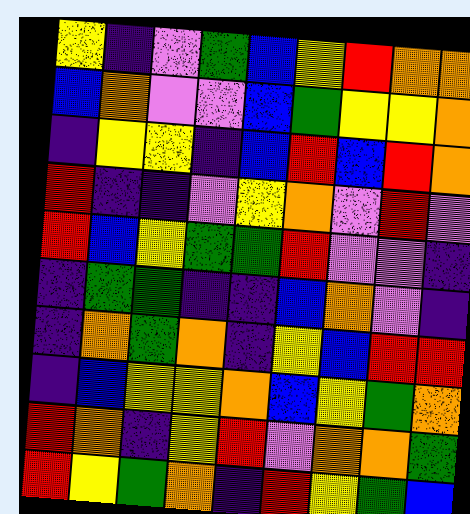[["yellow", "indigo", "violet", "green", "blue", "yellow", "red", "orange", "orange"], ["blue", "orange", "violet", "violet", "blue", "green", "yellow", "yellow", "orange"], ["indigo", "yellow", "yellow", "indigo", "blue", "red", "blue", "red", "orange"], ["red", "indigo", "indigo", "violet", "yellow", "orange", "violet", "red", "violet"], ["red", "blue", "yellow", "green", "green", "red", "violet", "violet", "indigo"], ["indigo", "green", "green", "indigo", "indigo", "blue", "orange", "violet", "indigo"], ["indigo", "orange", "green", "orange", "indigo", "yellow", "blue", "red", "red"], ["indigo", "blue", "yellow", "yellow", "orange", "blue", "yellow", "green", "orange"], ["red", "orange", "indigo", "yellow", "red", "violet", "orange", "orange", "green"], ["red", "yellow", "green", "orange", "indigo", "red", "yellow", "green", "blue"]]